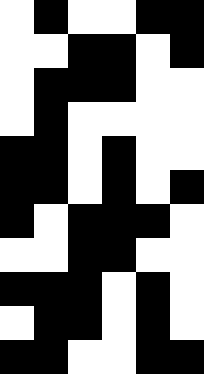[["white", "black", "white", "white", "black", "black"], ["white", "white", "black", "black", "white", "black"], ["white", "black", "black", "black", "white", "white"], ["white", "black", "white", "white", "white", "white"], ["black", "black", "white", "black", "white", "white"], ["black", "black", "white", "black", "white", "black"], ["black", "white", "black", "black", "black", "white"], ["white", "white", "black", "black", "white", "white"], ["black", "black", "black", "white", "black", "white"], ["white", "black", "black", "white", "black", "white"], ["black", "black", "white", "white", "black", "black"]]